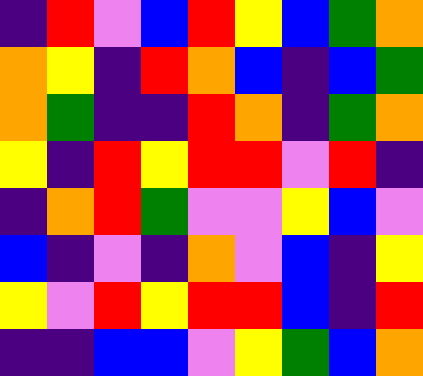[["indigo", "red", "violet", "blue", "red", "yellow", "blue", "green", "orange"], ["orange", "yellow", "indigo", "red", "orange", "blue", "indigo", "blue", "green"], ["orange", "green", "indigo", "indigo", "red", "orange", "indigo", "green", "orange"], ["yellow", "indigo", "red", "yellow", "red", "red", "violet", "red", "indigo"], ["indigo", "orange", "red", "green", "violet", "violet", "yellow", "blue", "violet"], ["blue", "indigo", "violet", "indigo", "orange", "violet", "blue", "indigo", "yellow"], ["yellow", "violet", "red", "yellow", "red", "red", "blue", "indigo", "red"], ["indigo", "indigo", "blue", "blue", "violet", "yellow", "green", "blue", "orange"]]